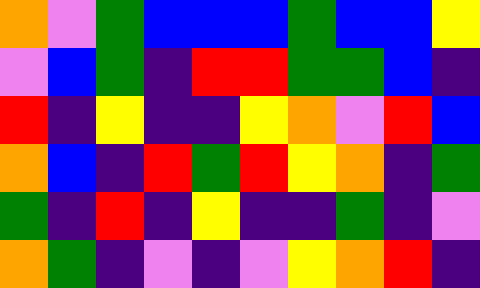[["orange", "violet", "green", "blue", "blue", "blue", "green", "blue", "blue", "yellow"], ["violet", "blue", "green", "indigo", "red", "red", "green", "green", "blue", "indigo"], ["red", "indigo", "yellow", "indigo", "indigo", "yellow", "orange", "violet", "red", "blue"], ["orange", "blue", "indigo", "red", "green", "red", "yellow", "orange", "indigo", "green"], ["green", "indigo", "red", "indigo", "yellow", "indigo", "indigo", "green", "indigo", "violet"], ["orange", "green", "indigo", "violet", "indigo", "violet", "yellow", "orange", "red", "indigo"]]